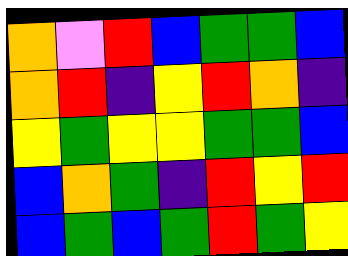[["orange", "violet", "red", "blue", "green", "green", "blue"], ["orange", "red", "indigo", "yellow", "red", "orange", "indigo"], ["yellow", "green", "yellow", "yellow", "green", "green", "blue"], ["blue", "orange", "green", "indigo", "red", "yellow", "red"], ["blue", "green", "blue", "green", "red", "green", "yellow"]]